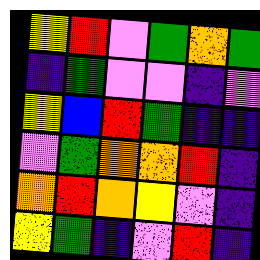[["yellow", "red", "violet", "green", "orange", "green"], ["indigo", "green", "violet", "violet", "indigo", "violet"], ["yellow", "blue", "red", "green", "indigo", "indigo"], ["violet", "green", "orange", "orange", "red", "indigo"], ["orange", "red", "orange", "yellow", "violet", "indigo"], ["yellow", "green", "indigo", "violet", "red", "indigo"]]